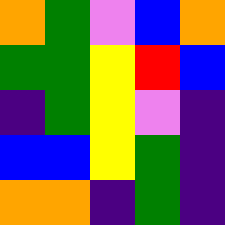[["orange", "green", "violet", "blue", "orange"], ["green", "green", "yellow", "red", "blue"], ["indigo", "green", "yellow", "violet", "indigo"], ["blue", "blue", "yellow", "green", "indigo"], ["orange", "orange", "indigo", "green", "indigo"]]